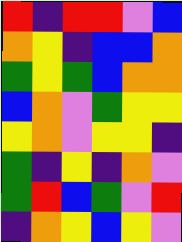[["red", "indigo", "red", "red", "violet", "blue"], ["orange", "yellow", "indigo", "blue", "blue", "orange"], ["green", "yellow", "green", "blue", "orange", "orange"], ["blue", "orange", "violet", "green", "yellow", "yellow"], ["yellow", "orange", "violet", "yellow", "yellow", "indigo"], ["green", "indigo", "yellow", "indigo", "orange", "violet"], ["green", "red", "blue", "green", "violet", "red"], ["indigo", "orange", "yellow", "blue", "yellow", "violet"]]